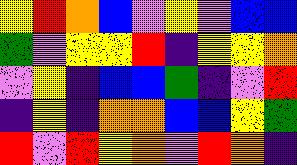[["yellow", "red", "orange", "blue", "violet", "yellow", "violet", "blue", "blue"], ["green", "violet", "yellow", "yellow", "red", "indigo", "yellow", "yellow", "orange"], ["violet", "yellow", "indigo", "blue", "blue", "green", "indigo", "violet", "red"], ["indigo", "yellow", "indigo", "orange", "orange", "blue", "blue", "yellow", "green"], ["red", "violet", "red", "yellow", "orange", "violet", "red", "orange", "indigo"]]